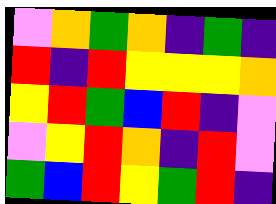[["violet", "orange", "green", "orange", "indigo", "green", "indigo"], ["red", "indigo", "red", "yellow", "yellow", "yellow", "orange"], ["yellow", "red", "green", "blue", "red", "indigo", "violet"], ["violet", "yellow", "red", "orange", "indigo", "red", "violet"], ["green", "blue", "red", "yellow", "green", "red", "indigo"]]